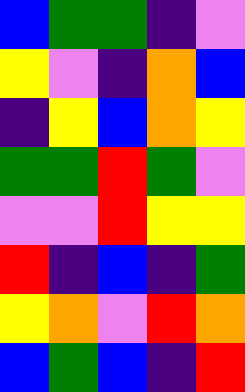[["blue", "green", "green", "indigo", "violet"], ["yellow", "violet", "indigo", "orange", "blue"], ["indigo", "yellow", "blue", "orange", "yellow"], ["green", "green", "red", "green", "violet"], ["violet", "violet", "red", "yellow", "yellow"], ["red", "indigo", "blue", "indigo", "green"], ["yellow", "orange", "violet", "red", "orange"], ["blue", "green", "blue", "indigo", "red"]]